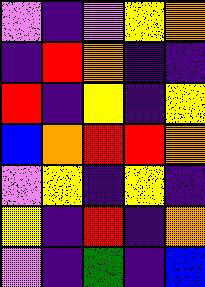[["violet", "indigo", "violet", "yellow", "orange"], ["indigo", "red", "orange", "indigo", "indigo"], ["red", "indigo", "yellow", "indigo", "yellow"], ["blue", "orange", "red", "red", "orange"], ["violet", "yellow", "indigo", "yellow", "indigo"], ["yellow", "indigo", "red", "indigo", "orange"], ["violet", "indigo", "green", "indigo", "blue"]]